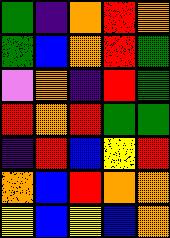[["green", "indigo", "orange", "red", "orange"], ["green", "blue", "orange", "red", "green"], ["violet", "orange", "indigo", "red", "green"], ["red", "orange", "red", "green", "green"], ["indigo", "red", "blue", "yellow", "red"], ["orange", "blue", "red", "orange", "orange"], ["yellow", "blue", "yellow", "blue", "orange"]]